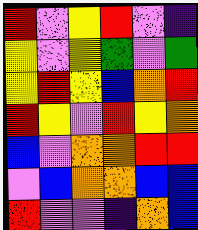[["red", "violet", "yellow", "red", "violet", "indigo"], ["yellow", "violet", "yellow", "green", "violet", "green"], ["yellow", "red", "yellow", "blue", "orange", "red"], ["red", "yellow", "violet", "red", "yellow", "orange"], ["blue", "violet", "orange", "orange", "red", "red"], ["violet", "blue", "orange", "orange", "blue", "blue"], ["red", "violet", "violet", "indigo", "orange", "blue"]]